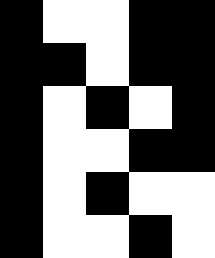[["black", "white", "white", "black", "black"], ["black", "black", "white", "black", "black"], ["black", "white", "black", "white", "black"], ["black", "white", "white", "black", "black"], ["black", "white", "black", "white", "white"], ["black", "white", "white", "black", "white"]]